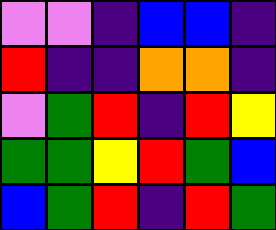[["violet", "violet", "indigo", "blue", "blue", "indigo"], ["red", "indigo", "indigo", "orange", "orange", "indigo"], ["violet", "green", "red", "indigo", "red", "yellow"], ["green", "green", "yellow", "red", "green", "blue"], ["blue", "green", "red", "indigo", "red", "green"]]